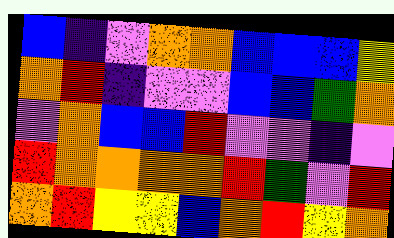[["blue", "indigo", "violet", "orange", "orange", "blue", "blue", "blue", "yellow"], ["orange", "red", "indigo", "violet", "violet", "blue", "blue", "green", "orange"], ["violet", "orange", "blue", "blue", "red", "violet", "violet", "indigo", "violet"], ["red", "orange", "orange", "orange", "orange", "red", "green", "violet", "red"], ["orange", "red", "yellow", "yellow", "blue", "orange", "red", "yellow", "orange"]]